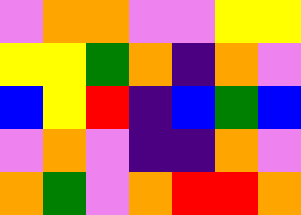[["violet", "orange", "orange", "violet", "violet", "yellow", "yellow"], ["yellow", "yellow", "green", "orange", "indigo", "orange", "violet"], ["blue", "yellow", "red", "indigo", "blue", "green", "blue"], ["violet", "orange", "violet", "indigo", "indigo", "orange", "violet"], ["orange", "green", "violet", "orange", "red", "red", "orange"]]